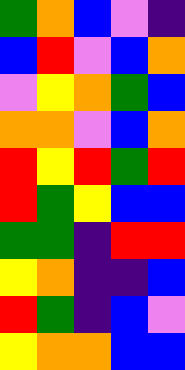[["green", "orange", "blue", "violet", "indigo"], ["blue", "red", "violet", "blue", "orange"], ["violet", "yellow", "orange", "green", "blue"], ["orange", "orange", "violet", "blue", "orange"], ["red", "yellow", "red", "green", "red"], ["red", "green", "yellow", "blue", "blue"], ["green", "green", "indigo", "red", "red"], ["yellow", "orange", "indigo", "indigo", "blue"], ["red", "green", "indigo", "blue", "violet"], ["yellow", "orange", "orange", "blue", "blue"]]